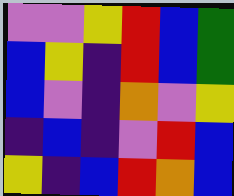[["violet", "violet", "yellow", "red", "blue", "green"], ["blue", "yellow", "indigo", "red", "blue", "green"], ["blue", "violet", "indigo", "orange", "violet", "yellow"], ["indigo", "blue", "indigo", "violet", "red", "blue"], ["yellow", "indigo", "blue", "red", "orange", "blue"]]